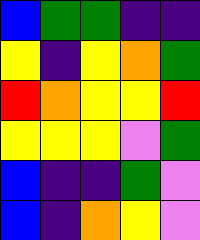[["blue", "green", "green", "indigo", "indigo"], ["yellow", "indigo", "yellow", "orange", "green"], ["red", "orange", "yellow", "yellow", "red"], ["yellow", "yellow", "yellow", "violet", "green"], ["blue", "indigo", "indigo", "green", "violet"], ["blue", "indigo", "orange", "yellow", "violet"]]